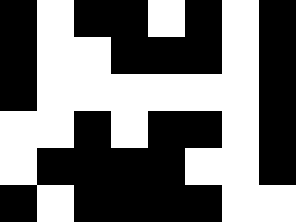[["black", "white", "black", "black", "white", "black", "white", "black"], ["black", "white", "white", "black", "black", "black", "white", "black"], ["black", "white", "white", "white", "white", "white", "white", "black"], ["white", "white", "black", "white", "black", "black", "white", "black"], ["white", "black", "black", "black", "black", "white", "white", "black"], ["black", "white", "black", "black", "black", "black", "white", "white"]]